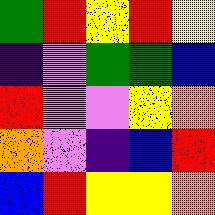[["green", "red", "yellow", "red", "yellow"], ["indigo", "violet", "green", "green", "blue"], ["red", "violet", "violet", "yellow", "orange"], ["orange", "violet", "indigo", "blue", "red"], ["blue", "red", "yellow", "yellow", "orange"]]